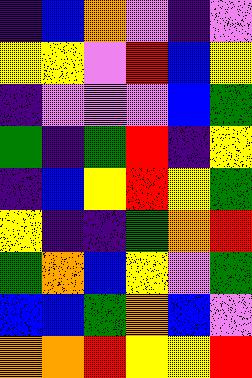[["indigo", "blue", "orange", "violet", "indigo", "violet"], ["yellow", "yellow", "violet", "red", "blue", "yellow"], ["indigo", "violet", "violet", "violet", "blue", "green"], ["green", "indigo", "green", "red", "indigo", "yellow"], ["indigo", "blue", "yellow", "red", "yellow", "green"], ["yellow", "indigo", "indigo", "green", "orange", "red"], ["green", "orange", "blue", "yellow", "violet", "green"], ["blue", "blue", "green", "orange", "blue", "violet"], ["orange", "orange", "red", "yellow", "yellow", "red"]]